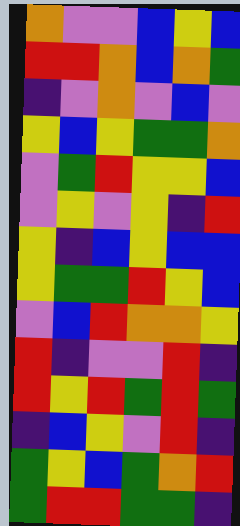[["orange", "violet", "violet", "blue", "yellow", "blue"], ["red", "red", "orange", "blue", "orange", "green"], ["indigo", "violet", "orange", "violet", "blue", "violet"], ["yellow", "blue", "yellow", "green", "green", "orange"], ["violet", "green", "red", "yellow", "yellow", "blue"], ["violet", "yellow", "violet", "yellow", "indigo", "red"], ["yellow", "indigo", "blue", "yellow", "blue", "blue"], ["yellow", "green", "green", "red", "yellow", "blue"], ["violet", "blue", "red", "orange", "orange", "yellow"], ["red", "indigo", "violet", "violet", "red", "indigo"], ["red", "yellow", "red", "green", "red", "green"], ["indigo", "blue", "yellow", "violet", "red", "indigo"], ["green", "yellow", "blue", "green", "orange", "red"], ["green", "red", "red", "green", "green", "indigo"]]